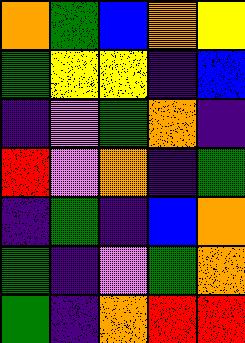[["orange", "green", "blue", "orange", "yellow"], ["green", "yellow", "yellow", "indigo", "blue"], ["indigo", "violet", "green", "orange", "indigo"], ["red", "violet", "orange", "indigo", "green"], ["indigo", "green", "indigo", "blue", "orange"], ["green", "indigo", "violet", "green", "orange"], ["green", "indigo", "orange", "red", "red"]]